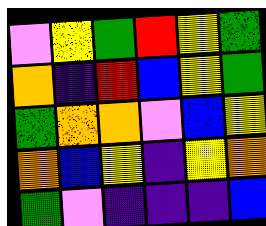[["violet", "yellow", "green", "red", "yellow", "green"], ["orange", "indigo", "red", "blue", "yellow", "green"], ["green", "orange", "orange", "violet", "blue", "yellow"], ["orange", "blue", "yellow", "indigo", "yellow", "orange"], ["green", "violet", "indigo", "indigo", "indigo", "blue"]]